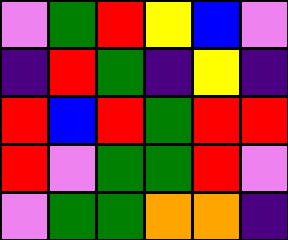[["violet", "green", "red", "yellow", "blue", "violet"], ["indigo", "red", "green", "indigo", "yellow", "indigo"], ["red", "blue", "red", "green", "red", "red"], ["red", "violet", "green", "green", "red", "violet"], ["violet", "green", "green", "orange", "orange", "indigo"]]